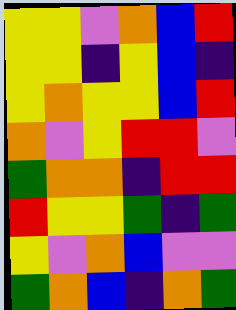[["yellow", "yellow", "violet", "orange", "blue", "red"], ["yellow", "yellow", "indigo", "yellow", "blue", "indigo"], ["yellow", "orange", "yellow", "yellow", "blue", "red"], ["orange", "violet", "yellow", "red", "red", "violet"], ["green", "orange", "orange", "indigo", "red", "red"], ["red", "yellow", "yellow", "green", "indigo", "green"], ["yellow", "violet", "orange", "blue", "violet", "violet"], ["green", "orange", "blue", "indigo", "orange", "green"]]